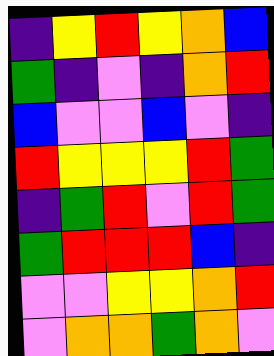[["indigo", "yellow", "red", "yellow", "orange", "blue"], ["green", "indigo", "violet", "indigo", "orange", "red"], ["blue", "violet", "violet", "blue", "violet", "indigo"], ["red", "yellow", "yellow", "yellow", "red", "green"], ["indigo", "green", "red", "violet", "red", "green"], ["green", "red", "red", "red", "blue", "indigo"], ["violet", "violet", "yellow", "yellow", "orange", "red"], ["violet", "orange", "orange", "green", "orange", "violet"]]